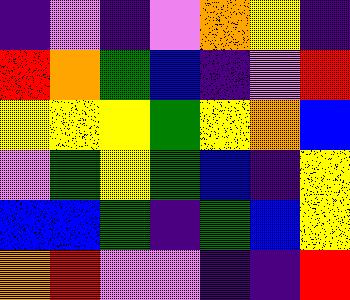[["indigo", "violet", "indigo", "violet", "orange", "yellow", "indigo"], ["red", "orange", "green", "blue", "indigo", "violet", "red"], ["yellow", "yellow", "yellow", "green", "yellow", "orange", "blue"], ["violet", "green", "yellow", "green", "blue", "indigo", "yellow"], ["blue", "blue", "green", "indigo", "green", "blue", "yellow"], ["orange", "red", "violet", "violet", "indigo", "indigo", "red"]]